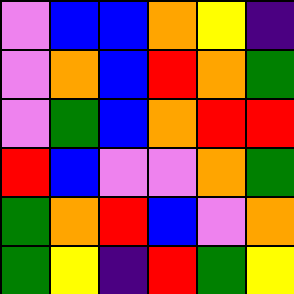[["violet", "blue", "blue", "orange", "yellow", "indigo"], ["violet", "orange", "blue", "red", "orange", "green"], ["violet", "green", "blue", "orange", "red", "red"], ["red", "blue", "violet", "violet", "orange", "green"], ["green", "orange", "red", "blue", "violet", "orange"], ["green", "yellow", "indigo", "red", "green", "yellow"]]